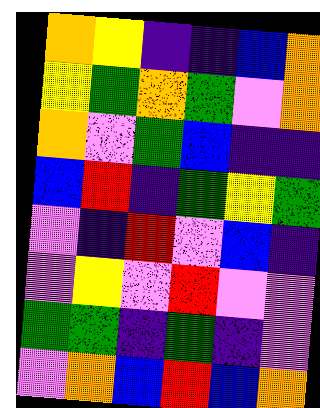[["orange", "yellow", "indigo", "indigo", "blue", "orange"], ["yellow", "green", "orange", "green", "violet", "orange"], ["orange", "violet", "green", "blue", "indigo", "indigo"], ["blue", "red", "indigo", "green", "yellow", "green"], ["violet", "indigo", "red", "violet", "blue", "indigo"], ["violet", "yellow", "violet", "red", "violet", "violet"], ["green", "green", "indigo", "green", "indigo", "violet"], ["violet", "orange", "blue", "red", "blue", "orange"]]